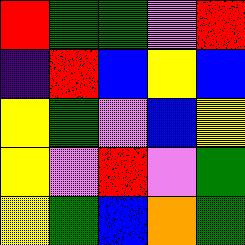[["red", "green", "green", "violet", "red"], ["indigo", "red", "blue", "yellow", "blue"], ["yellow", "green", "violet", "blue", "yellow"], ["yellow", "violet", "red", "violet", "green"], ["yellow", "green", "blue", "orange", "green"]]